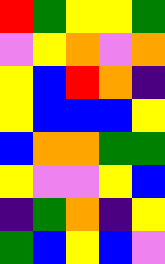[["red", "green", "yellow", "yellow", "green"], ["violet", "yellow", "orange", "violet", "orange"], ["yellow", "blue", "red", "orange", "indigo"], ["yellow", "blue", "blue", "blue", "yellow"], ["blue", "orange", "orange", "green", "green"], ["yellow", "violet", "violet", "yellow", "blue"], ["indigo", "green", "orange", "indigo", "yellow"], ["green", "blue", "yellow", "blue", "violet"]]